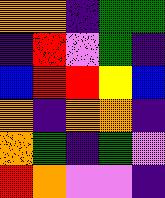[["orange", "orange", "indigo", "green", "green"], ["indigo", "red", "violet", "green", "indigo"], ["blue", "red", "red", "yellow", "blue"], ["orange", "indigo", "orange", "orange", "indigo"], ["orange", "green", "indigo", "green", "violet"], ["red", "orange", "violet", "violet", "indigo"]]